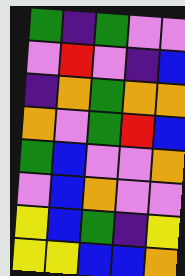[["green", "indigo", "green", "violet", "violet"], ["violet", "red", "violet", "indigo", "blue"], ["indigo", "orange", "green", "orange", "orange"], ["orange", "violet", "green", "red", "blue"], ["green", "blue", "violet", "violet", "orange"], ["violet", "blue", "orange", "violet", "violet"], ["yellow", "blue", "green", "indigo", "yellow"], ["yellow", "yellow", "blue", "blue", "orange"]]